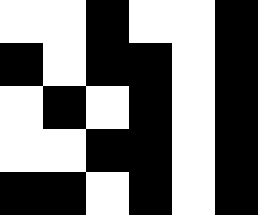[["white", "white", "black", "white", "white", "black"], ["black", "white", "black", "black", "white", "black"], ["white", "black", "white", "black", "white", "black"], ["white", "white", "black", "black", "white", "black"], ["black", "black", "white", "black", "white", "black"]]